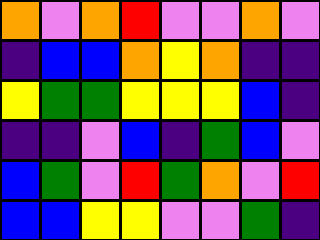[["orange", "violet", "orange", "red", "violet", "violet", "orange", "violet"], ["indigo", "blue", "blue", "orange", "yellow", "orange", "indigo", "indigo"], ["yellow", "green", "green", "yellow", "yellow", "yellow", "blue", "indigo"], ["indigo", "indigo", "violet", "blue", "indigo", "green", "blue", "violet"], ["blue", "green", "violet", "red", "green", "orange", "violet", "red"], ["blue", "blue", "yellow", "yellow", "violet", "violet", "green", "indigo"]]